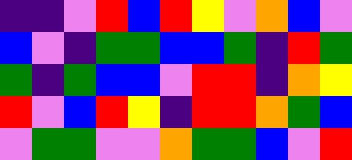[["indigo", "indigo", "violet", "red", "blue", "red", "yellow", "violet", "orange", "blue", "violet"], ["blue", "violet", "indigo", "green", "green", "blue", "blue", "green", "indigo", "red", "green"], ["green", "indigo", "green", "blue", "blue", "violet", "red", "red", "indigo", "orange", "yellow"], ["red", "violet", "blue", "red", "yellow", "indigo", "red", "red", "orange", "green", "blue"], ["violet", "green", "green", "violet", "violet", "orange", "green", "green", "blue", "violet", "red"]]